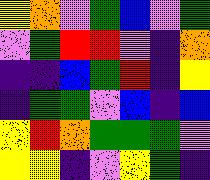[["yellow", "orange", "violet", "green", "blue", "violet", "green"], ["violet", "green", "red", "red", "violet", "indigo", "orange"], ["indigo", "indigo", "blue", "green", "red", "indigo", "yellow"], ["indigo", "green", "green", "violet", "blue", "indigo", "blue"], ["yellow", "red", "orange", "green", "green", "green", "violet"], ["yellow", "yellow", "indigo", "violet", "yellow", "green", "indigo"]]